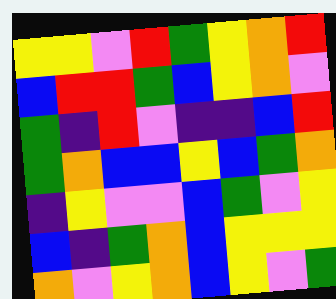[["yellow", "yellow", "violet", "red", "green", "yellow", "orange", "red"], ["blue", "red", "red", "green", "blue", "yellow", "orange", "violet"], ["green", "indigo", "red", "violet", "indigo", "indigo", "blue", "red"], ["green", "orange", "blue", "blue", "yellow", "blue", "green", "orange"], ["indigo", "yellow", "violet", "violet", "blue", "green", "violet", "yellow"], ["blue", "indigo", "green", "orange", "blue", "yellow", "yellow", "yellow"], ["orange", "violet", "yellow", "orange", "blue", "yellow", "violet", "green"]]